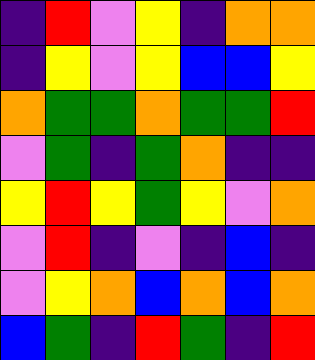[["indigo", "red", "violet", "yellow", "indigo", "orange", "orange"], ["indigo", "yellow", "violet", "yellow", "blue", "blue", "yellow"], ["orange", "green", "green", "orange", "green", "green", "red"], ["violet", "green", "indigo", "green", "orange", "indigo", "indigo"], ["yellow", "red", "yellow", "green", "yellow", "violet", "orange"], ["violet", "red", "indigo", "violet", "indigo", "blue", "indigo"], ["violet", "yellow", "orange", "blue", "orange", "blue", "orange"], ["blue", "green", "indigo", "red", "green", "indigo", "red"]]